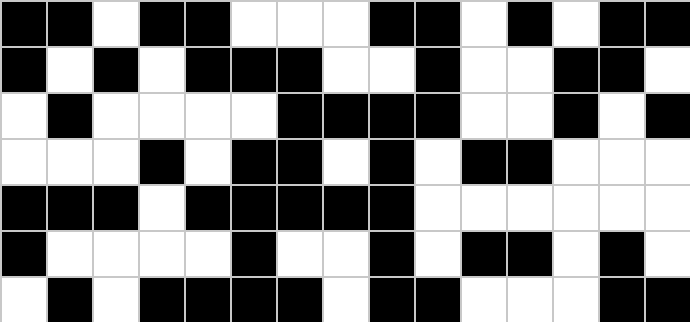[["black", "black", "white", "black", "black", "white", "white", "white", "black", "black", "white", "black", "white", "black", "black"], ["black", "white", "black", "white", "black", "black", "black", "white", "white", "black", "white", "white", "black", "black", "white"], ["white", "black", "white", "white", "white", "white", "black", "black", "black", "black", "white", "white", "black", "white", "black"], ["white", "white", "white", "black", "white", "black", "black", "white", "black", "white", "black", "black", "white", "white", "white"], ["black", "black", "black", "white", "black", "black", "black", "black", "black", "white", "white", "white", "white", "white", "white"], ["black", "white", "white", "white", "white", "black", "white", "white", "black", "white", "black", "black", "white", "black", "white"], ["white", "black", "white", "black", "black", "black", "black", "white", "black", "black", "white", "white", "white", "black", "black"]]